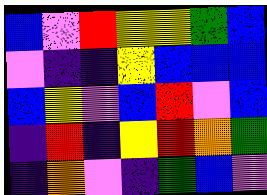[["blue", "violet", "red", "yellow", "yellow", "green", "blue"], ["violet", "indigo", "indigo", "yellow", "blue", "blue", "blue"], ["blue", "yellow", "violet", "blue", "red", "violet", "blue"], ["indigo", "red", "indigo", "yellow", "red", "orange", "green"], ["indigo", "orange", "violet", "indigo", "green", "blue", "violet"]]